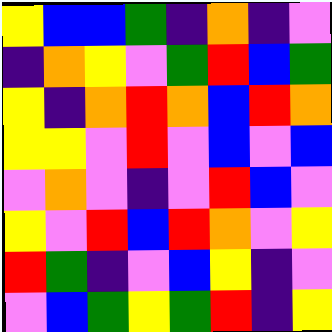[["yellow", "blue", "blue", "green", "indigo", "orange", "indigo", "violet"], ["indigo", "orange", "yellow", "violet", "green", "red", "blue", "green"], ["yellow", "indigo", "orange", "red", "orange", "blue", "red", "orange"], ["yellow", "yellow", "violet", "red", "violet", "blue", "violet", "blue"], ["violet", "orange", "violet", "indigo", "violet", "red", "blue", "violet"], ["yellow", "violet", "red", "blue", "red", "orange", "violet", "yellow"], ["red", "green", "indigo", "violet", "blue", "yellow", "indigo", "violet"], ["violet", "blue", "green", "yellow", "green", "red", "indigo", "yellow"]]